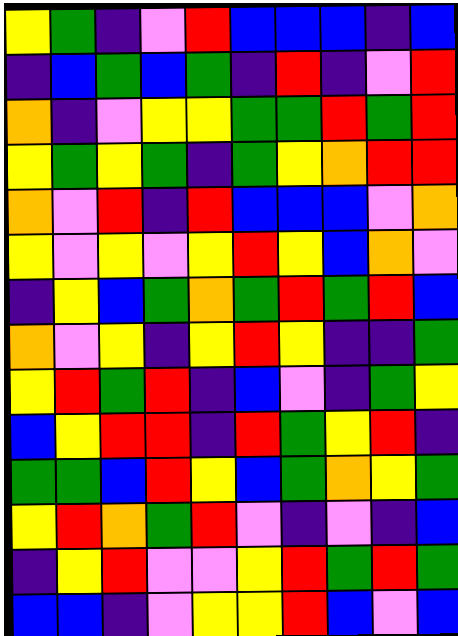[["yellow", "green", "indigo", "violet", "red", "blue", "blue", "blue", "indigo", "blue"], ["indigo", "blue", "green", "blue", "green", "indigo", "red", "indigo", "violet", "red"], ["orange", "indigo", "violet", "yellow", "yellow", "green", "green", "red", "green", "red"], ["yellow", "green", "yellow", "green", "indigo", "green", "yellow", "orange", "red", "red"], ["orange", "violet", "red", "indigo", "red", "blue", "blue", "blue", "violet", "orange"], ["yellow", "violet", "yellow", "violet", "yellow", "red", "yellow", "blue", "orange", "violet"], ["indigo", "yellow", "blue", "green", "orange", "green", "red", "green", "red", "blue"], ["orange", "violet", "yellow", "indigo", "yellow", "red", "yellow", "indigo", "indigo", "green"], ["yellow", "red", "green", "red", "indigo", "blue", "violet", "indigo", "green", "yellow"], ["blue", "yellow", "red", "red", "indigo", "red", "green", "yellow", "red", "indigo"], ["green", "green", "blue", "red", "yellow", "blue", "green", "orange", "yellow", "green"], ["yellow", "red", "orange", "green", "red", "violet", "indigo", "violet", "indigo", "blue"], ["indigo", "yellow", "red", "violet", "violet", "yellow", "red", "green", "red", "green"], ["blue", "blue", "indigo", "violet", "yellow", "yellow", "red", "blue", "violet", "blue"]]